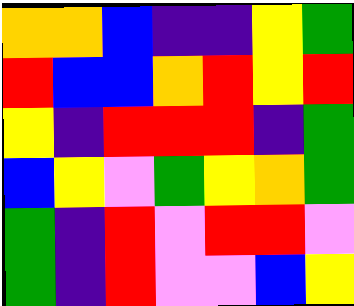[["orange", "orange", "blue", "indigo", "indigo", "yellow", "green"], ["red", "blue", "blue", "orange", "red", "yellow", "red"], ["yellow", "indigo", "red", "red", "red", "indigo", "green"], ["blue", "yellow", "violet", "green", "yellow", "orange", "green"], ["green", "indigo", "red", "violet", "red", "red", "violet"], ["green", "indigo", "red", "violet", "violet", "blue", "yellow"]]